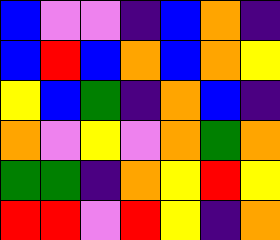[["blue", "violet", "violet", "indigo", "blue", "orange", "indigo"], ["blue", "red", "blue", "orange", "blue", "orange", "yellow"], ["yellow", "blue", "green", "indigo", "orange", "blue", "indigo"], ["orange", "violet", "yellow", "violet", "orange", "green", "orange"], ["green", "green", "indigo", "orange", "yellow", "red", "yellow"], ["red", "red", "violet", "red", "yellow", "indigo", "orange"]]